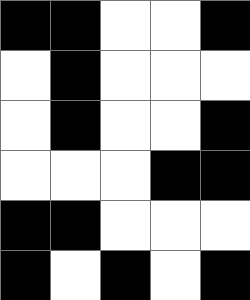[["black", "black", "white", "white", "black"], ["white", "black", "white", "white", "white"], ["white", "black", "white", "white", "black"], ["white", "white", "white", "black", "black"], ["black", "black", "white", "white", "white"], ["black", "white", "black", "white", "black"]]